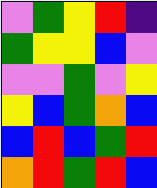[["violet", "green", "yellow", "red", "indigo"], ["green", "yellow", "yellow", "blue", "violet"], ["violet", "violet", "green", "violet", "yellow"], ["yellow", "blue", "green", "orange", "blue"], ["blue", "red", "blue", "green", "red"], ["orange", "red", "green", "red", "blue"]]